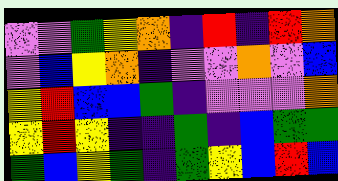[["violet", "violet", "green", "yellow", "orange", "indigo", "red", "indigo", "red", "orange"], ["violet", "blue", "yellow", "orange", "indigo", "violet", "violet", "orange", "violet", "blue"], ["yellow", "red", "blue", "blue", "green", "indigo", "violet", "violet", "violet", "orange"], ["yellow", "red", "yellow", "indigo", "indigo", "green", "indigo", "blue", "green", "green"], ["green", "blue", "yellow", "green", "indigo", "green", "yellow", "blue", "red", "blue"]]